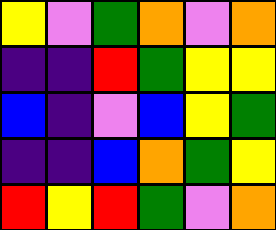[["yellow", "violet", "green", "orange", "violet", "orange"], ["indigo", "indigo", "red", "green", "yellow", "yellow"], ["blue", "indigo", "violet", "blue", "yellow", "green"], ["indigo", "indigo", "blue", "orange", "green", "yellow"], ["red", "yellow", "red", "green", "violet", "orange"]]